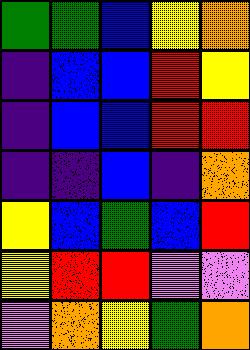[["green", "green", "blue", "yellow", "orange"], ["indigo", "blue", "blue", "red", "yellow"], ["indigo", "blue", "blue", "red", "red"], ["indigo", "indigo", "blue", "indigo", "orange"], ["yellow", "blue", "green", "blue", "red"], ["yellow", "red", "red", "violet", "violet"], ["violet", "orange", "yellow", "green", "orange"]]